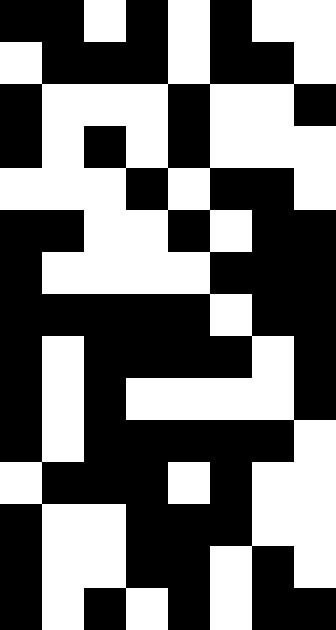[["black", "black", "white", "black", "white", "black", "white", "white"], ["white", "black", "black", "black", "white", "black", "black", "white"], ["black", "white", "white", "white", "black", "white", "white", "black"], ["black", "white", "black", "white", "black", "white", "white", "white"], ["white", "white", "white", "black", "white", "black", "black", "white"], ["black", "black", "white", "white", "black", "white", "black", "black"], ["black", "white", "white", "white", "white", "black", "black", "black"], ["black", "black", "black", "black", "black", "white", "black", "black"], ["black", "white", "black", "black", "black", "black", "white", "black"], ["black", "white", "black", "white", "white", "white", "white", "black"], ["black", "white", "black", "black", "black", "black", "black", "white"], ["white", "black", "black", "black", "white", "black", "white", "white"], ["black", "white", "white", "black", "black", "black", "white", "white"], ["black", "white", "white", "black", "black", "white", "black", "white"], ["black", "white", "black", "white", "black", "white", "black", "black"]]